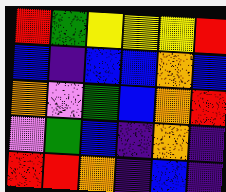[["red", "green", "yellow", "yellow", "yellow", "red"], ["blue", "indigo", "blue", "blue", "orange", "blue"], ["orange", "violet", "green", "blue", "orange", "red"], ["violet", "green", "blue", "indigo", "orange", "indigo"], ["red", "red", "orange", "indigo", "blue", "indigo"]]